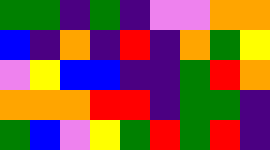[["green", "green", "indigo", "green", "indigo", "violet", "violet", "orange", "orange"], ["blue", "indigo", "orange", "indigo", "red", "indigo", "orange", "green", "yellow"], ["violet", "yellow", "blue", "blue", "indigo", "indigo", "green", "red", "orange"], ["orange", "orange", "orange", "red", "red", "indigo", "green", "green", "indigo"], ["green", "blue", "violet", "yellow", "green", "red", "green", "red", "indigo"]]